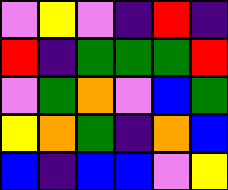[["violet", "yellow", "violet", "indigo", "red", "indigo"], ["red", "indigo", "green", "green", "green", "red"], ["violet", "green", "orange", "violet", "blue", "green"], ["yellow", "orange", "green", "indigo", "orange", "blue"], ["blue", "indigo", "blue", "blue", "violet", "yellow"]]